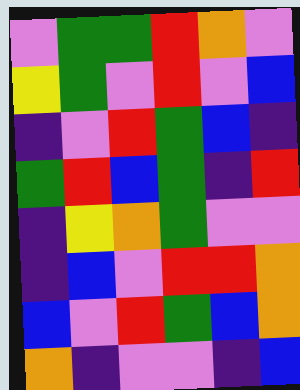[["violet", "green", "green", "red", "orange", "violet"], ["yellow", "green", "violet", "red", "violet", "blue"], ["indigo", "violet", "red", "green", "blue", "indigo"], ["green", "red", "blue", "green", "indigo", "red"], ["indigo", "yellow", "orange", "green", "violet", "violet"], ["indigo", "blue", "violet", "red", "red", "orange"], ["blue", "violet", "red", "green", "blue", "orange"], ["orange", "indigo", "violet", "violet", "indigo", "blue"]]